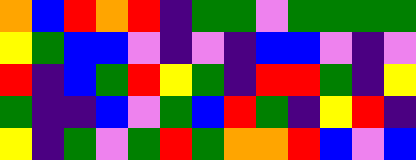[["orange", "blue", "red", "orange", "red", "indigo", "green", "green", "violet", "green", "green", "green", "green"], ["yellow", "green", "blue", "blue", "violet", "indigo", "violet", "indigo", "blue", "blue", "violet", "indigo", "violet"], ["red", "indigo", "blue", "green", "red", "yellow", "green", "indigo", "red", "red", "green", "indigo", "yellow"], ["green", "indigo", "indigo", "blue", "violet", "green", "blue", "red", "green", "indigo", "yellow", "red", "indigo"], ["yellow", "indigo", "green", "violet", "green", "red", "green", "orange", "orange", "red", "blue", "violet", "blue"]]